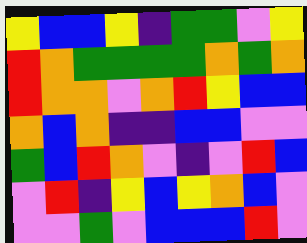[["yellow", "blue", "blue", "yellow", "indigo", "green", "green", "violet", "yellow"], ["red", "orange", "green", "green", "green", "green", "orange", "green", "orange"], ["red", "orange", "orange", "violet", "orange", "red", "yellow", "blue", "blue"], ["orange", "blue", "orange", "indigo", "indigo", "blue", "blue", "violet", "violet"], ["green", "blue", "red", "orange", "violet", "indigo", "violet", "red", "blue"], ["violet", "red", "indigo", "yellow", "blue", "yellow", "orange", "blue", "violet"], ["violet", "violet", "green", "violet", "blue", "blue", "blue", "red", "violet"]]